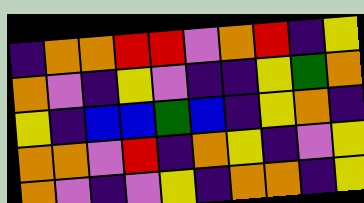[["indigo", "orange", "orange", "red", "red", "violet", "orange", "red", "indigo", "yellow"], ["orange", "violet", "indigo", "yellow", "violet", "indigo", "indigo", "yellow", "green", "orange"], ["yellow", "indigo", "blue", "blue", "green", "blue", "indigo", "yellow", "orange", "indigo"], ["orange", "orange", "violet", "red", "indigo", "orange", "yellow", "indigo", "violet", "yellow"], ["orange", "violet", "indigo", "violet", "yellow", "indigo", "orange", "orange", "indigo", "yellow"]]